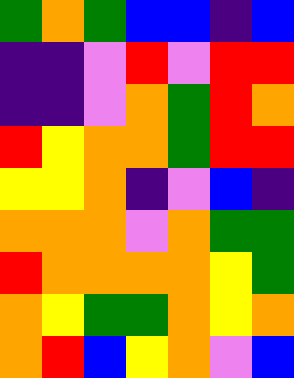[["green", "orange", "green", "blue", "blue", "indigo", "blue"], ["indigo", "indigo", "violet", "red", "violet", "red", "red"], ["indigo", "indigo", "violet", "orange", "green", "red", "orange"], ["red", "yellow", "orange", "orange", "green", "red", "red"], ["yellow", "yellow", "orange", "indigo", "violet", "blue", "indigo"], ["orange", "orange", "orange", "violet", "orange", "green", "green"], ["red", "orange", "orange", "orange", "orange", "yellow", "green"], ["orange", "yellow", "green", "green", "orange", "yellow", "orange"], ["orange", "red", "blue", "yellow", "orange", "violet", "blue"]]